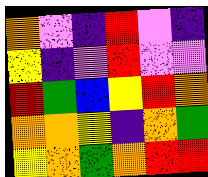[["orange", "violet", "indigo", "red", "violet", "indigo"], ["yellow", "indigo", "violet", "red", "violet", "violet"], ["red", "green", "blue", "yellow", "red", "orange"], ["orange", "orange", "yellow", "indigo", "orange", "green"], ["yellow", "orange", "green", "orange", "red", "red"]]